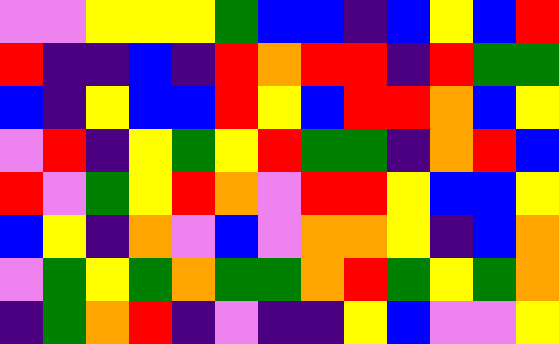[["violet", "violet", "yellow", "yellow", "yellow", "green", "blue", "blue", "indigo", "blue", "yellow", "blue", "red"], ["red", "indigo", "indigo", "blue", "indigo", "red", "orange", "red", "red", "indigo", "red", "green", "green"], ["blue", "indigo", "yellow", "blue", "blue", "red", "yellow", "blue", "red", "red", "orange", "blue", "yellow"], ["violet", "red", "indigo", "yellow", "green", "yellow", "red", "green", "green", "indigo", "orange", "red", "blue"], ["red", "violet", "green", "yellow", "red", "orange", "violet", "red", "red", "yellow", "blue", "blue", "yellow"], ["blue", "yellow", "indigo", "orange", "violet", "blue", "violet", "orange", "orange", "yellow", "indigo", "blue", "orange"], ["violet", "green", "yellow", "green", "orange", "green", "green", "orange", "red", "green", "yellow", "green", "orange"], ["indigo", "green", "orange", "red", "indigo", "violet", "indigo", "indigo", "yellow", "blue", "violet", "violet", "yellow"]]